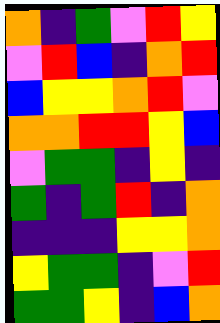[["orange", "indigo", "green", "violet", "red", "yellow"], ["violet", "red", "blue", "indigo", "orange", "red"], ["blue", "yellow", "yellow", "orange", "red", "violet"], ["orange", "orange", "red", "red", "yellow", "blue"], ["violet", "green", "green", "indigo", "yellow", "indigo"], ["green", "indigo", "green", "red", "indigo", "orange"], ["indigo", "indigo", "indigo", "yellow", "yellow", "orange"], ["yellow", "green", "green", "indigo", "violet", "red"], ["green", "green", "yellow", "indigo", "blue", "orange"]]